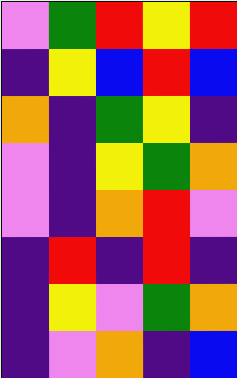[["violet", "green", "red", "yellow", "red"], ["indigo", "yellow", "blue", "red", "blue"], ["orange", "indigo", "green", "yellow", "indigo"], ["violet", "indigo", "yellow", "green", "orange"], ["violet", "indigo", "orange", "red", "violet"], ["indigo", "red", "indigo", "red", "indigo"], ["indigo", "yellow", "violet", "green", "orange"], ["indigo", "violet", "orange", "indigo", "blue"]]